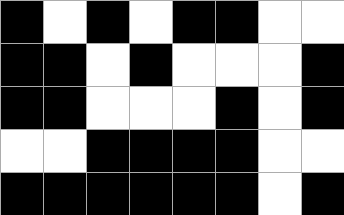[["black", "white", "black", "white", "black", "black", "white", "white"], ["black", "black", "white", "black", "white", "white", "white", "black"], ["black", "black", "white", "white", "white", "black", "white", "black"], ["white", "white", "black", "black", "black", "black", "white", "white"], ["black", "black", "black", "black", "black", "black", "white", "black"]]